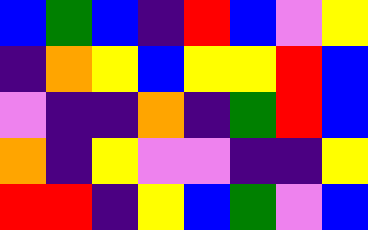[["blue", "green", "blue", "indigo", "red", "blue", "violet", "yellow"], ["indigo", "orange", "yellow", "blue", "yellow", "yellow", "red", "blue"], ["violet", "indigo", "indigo", "orange", "indigo", "green", "red", "blue"], ["orange", "indigo", "yellow", "violet", "violet", "indigo", "indigo", "yellow"], ["red", "red", "indigo", "yellow", "blue", "green", "violet", "blue"]]